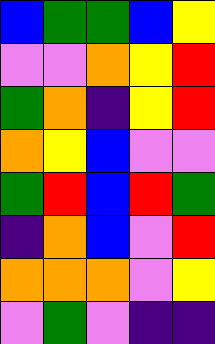[["blue", "green", "green", "blue", "yellow"], ["violet", "violet", "orange", "yellow", "red"], ["green", "orange", "indigo", "yellow", "red"], ["orange", "yellow", "blue", "violet", "violet"], ["green", "red", "blue", "red", "green"], ["indigo", "orange", "blue", "violet", "red"], ["orange", "orange", "orange", "violet", "yellow"], ["violet", "green", "violet", "indigo", "indigo"]]